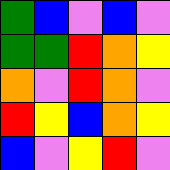[["green", "blue", "violet", "blue", "violet"], ["green", "green", "red", "orange", "yellow"], ["orange", "violet", "red", "orange", "violet"], ["red", "yellow", "blue", "orange", "yellow"], ["blue", "violet", "yellow", "red", "violet"]]